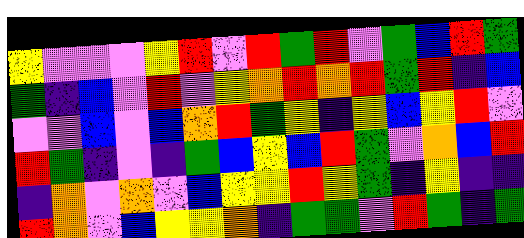[["yellow", "violet", "violet", "violet", "yellow", "red", "violet", "red", "green", "red", "violet", "green", "blue", "red", "green"], ["green", "indigo", "blue", "violet", "red", "violet", "yellow", "orange", "red", "orange", "red", "green", "red", "indigo", "blue"], ["violet", "violet", "blue", "violet", "blue", "orange", "red", "green", "yellow", "indigo", "yellow", "blue", "yellow", "red", "violet"], ["red", "green", "indigo", "violet", "indigo", "green", "blue", "yellow", "blue", "red", "green", "violet", "orange", "blue", "red"], ["indigo", "orange", "violet", "orange", "violet", "blue", "yellow", "yellow", "red", "yellow", "green", "indigo", "yellow", "indigo", "indigo"], ["red", "orange", "violet", "blue", "yellow", "yellow", "orange", "indigo", "green", "green", "violet", "red", "green", "indigo", "green"]]